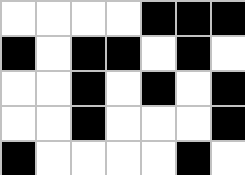[["white", "white", "white", "white", "black", "black", "black"], ["black", "white", "black", "black", "white", "black", "white"], ["white", "white", "black", "white", "black", "white", "black"], ["white", "white", "black", "white", "white", "white", "black"], ["black", "white", "white", "white", "white", "black", "white"]]